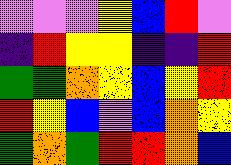[["violet", "violet", "violet", "yellow", "blue", "red", "violet"], ["indigo", "red", "yellow", "yellow", "indigo", "indigo", "red"], ["green", "green", "orange", "yellow", "blue", "yellow", "red"], ["red", "yellow", "blue", "violet", "blue", "orange", "yellow"], ["green", "orange", "green", "red", "red", "orange", "blue"]]